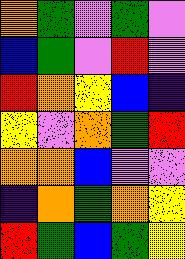[["orange", "green", "violet", "green", "violet"], ["blue", "green", "violet", "red", "violet"], ["red", "orange", "yellow", "blue", "indigo"], ["yellow", "violet", "orange", "green", "red"], ["orange", "orange", "blue", "violet", "violet"], ["indigo", "orange", "green", "orange", "yellow"], ["red", "green", "blue", "green", "yellow"]]